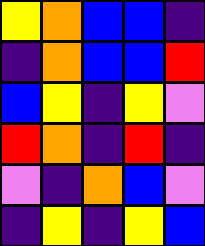[["yellow", "orange", "blue", "blue", "indigo"], ["indigo", "orange", "blue", "blue", "red"], ["blue", "yellow", "indigo", "yellow", "violet"], ["red", "orange", "indigo", "red", "indigo"], ["violet", "indigo", "orange", "blue", "violet"], ["indigo", "yellow", "indigo", "yellow", "blue"]]